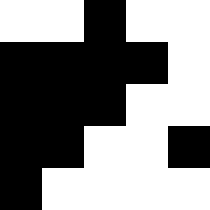[["white", "white", "black", "white", "white"], ["black", "black", "black", "black", "white"], ["black", "black", "black", "white", "white"], ["black", "black", "white", "white", "black"], ["black", "white", "white", "white", "white"]]